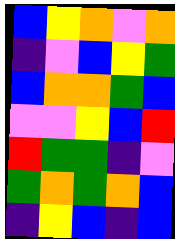[["blue", "yellow", "orange", "violet", "orange"], ["indigo", "violet", "blue", "yellow", "green"], ["blue", "orange", "orange", "green", "blue"], ["violet", "violet", "yellow", "blue", "red"], ["red", "green", "green", "indigo", "violet"], ["green", "orange", "green", "orange", "blue"], ["indigo", "yellow", "blue", "indigo", "blue"]]